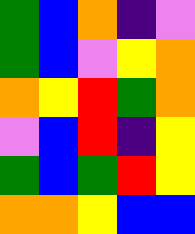[["green", "blue", "orange", "indigo", "violet"], ["green", "blue", "violet", "yellow", "orange"], ["orange", "yellow", "red", "green", "orange"], ["violet", "blue", "red", "indigo", "yellow"], ["green", "blue", "green", "red", "yellow"], ["orange", "orange", "yellow", "blue", "blue"]]